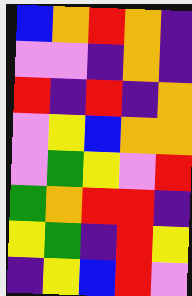[["blue", "orange", "red", "orange", "indigo"], ["violet", "violet", "indigo", "orange", "indigo"], ["red", "indigo", "red", "indigo", "orange"], ["violet", "yellow", "blue", "orange", "orange"], ["violet", "green", "yellow", "violet", "red"], ["green", "orange", "red", "red", "indigo"], ["yellow", "green", "indigo", "red", "yellow"], ["indigo", "yellow", "blue", "red", "violet"]]